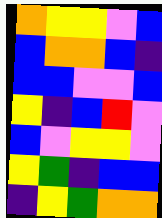[["orange", "yellow", "yellow", "violet", "blue"], ["blue", "orange", "orange", "blue", "indigo"], ["blue", "blue", "violet", "violet", "blue"], ["yellow", "indigo", "blue", "red", "violet"], ["blue", "violet", "yellow", "yellow", "violet"], ["yellow", "green", "indigo", "blue", "blue"], ["indigo", "yellow", "green", "orange", "orange"]]